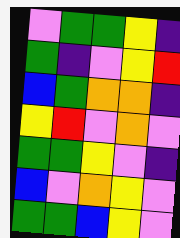[["violet", "green", "green", "yellow", "indigo"], ["green", "indigo", "violet", "yellow", "red"], ["blue", "green", "orange", "orange", "indigo"], ["yellow", "red", "violet", "orange", "violet"], ["green", "green", "yellow", "violet", "indigo"], ["blue", "violet", "orange", "yellow", "violet"], ["green", "green", "blue", "yellow", "violet"]]